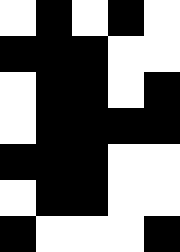[["white", "black", "white", "black", "white"], ["black", "black", "black", "white", "white"], ["white", "black", "black", "white", "black"], ["white", "black", "black", "black", "black"], ["black", "black", "black", "white", "white"], ["white", "black", "black", "white", "white"], ["black", "white", "white", "white", "black"]]